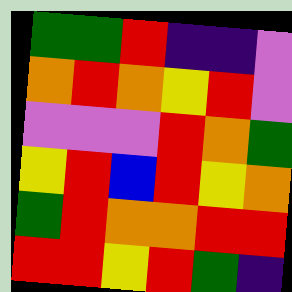[["green", "green", "red", "indigo", "indigo", "violet"], ["orange", "red", "orange", "yellow", "red", "violet"], ["violet", "violet", "violet", "red", "orange", "green"], ["yellow", "red", "blue", "red", "yellow", "orange"], ["green", "red", "orange", "orange", "red", "red"], ["red", "red", "yellow", "red", "green", "indigo"]]